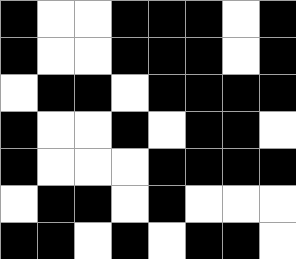[["black", "white", "white", "black", "black", "black", "white", "black"], ["black", "white", "white", "black", "black", "black", "white", "black"], ["white", "black", "black", "white", "black", "black", "black", "black"], ["black", "white", "white", "black", "white", "black", "black", "white"], ["black", "white", "white", "white", "black", "black", "black", "black"], ["white", "black", "black", "white", "black", "white", "white", "white"], ["black", "black", "white", "black", "white", "black", "black", "white"]]